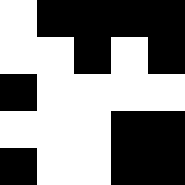[["white", "black", "black", "black", "black"], ["white", "white", "black", "white", "black"], ["black", "white", "white", "white", "white"], ["white", "white", "white", "black", "black"], ["black", "white", "white", "black", "black"]]